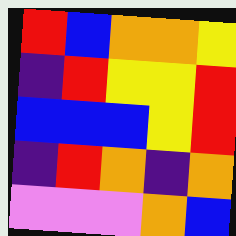[["red", "blue", "orange", "orange", "yellow"], ["indigo", "red", "yellow", "yellow", "red"], ["blue", "blue", "blue", "yellow", "red"], ["indigo", "red", "orange", "indigo", "orange"], ["violet", "violet", "violet", "orange", "blue"]]